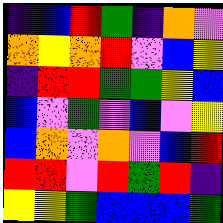[["indigo", "blue", "red", "green", "indigo", "orange", "violet"], ["orange", "yellow", "orange", "red", "violet", "blue", "yellow"], ["indigo", "red", "red", "green", "green", "yellow", "blue"], ["blue", "violet", "green", "violet", "blue", "violet", "yellow"], ["blue", "orange", "violet", "orange", "violet", "blue", "red"], ["red", "red", "violet", "red", "green", "red", "indigo"], ["yellow", "yellow", "green", "blue", "blue", "blue", "green"]]